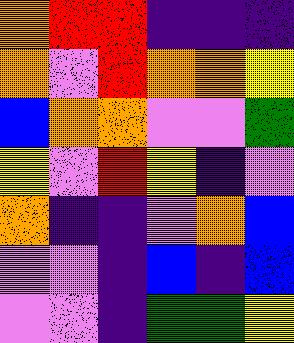[["orange", "red", "red", "indigo", "indigo", "indigo"], ["orange", "violet", "red", "orange", "orange", "yellow"], ["blue", "orange", "orange", "violet", "violet", "green"], ["yellow", "violet", "red", "yellow", "indigo", "violet"], ["orange", "indigo", "indigo", "violet", "orange", "blue"], ["violet", "violet", "indigo", "blue", "indigo", "blue"], ["violet", "violet", "indigo", "green", "green", "yellow"]]